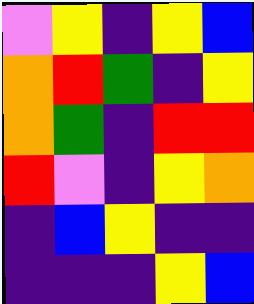[["violet", "yellow", "indigo", "yellow", "blue"], ["orange", "red", "green", "indigo", "yellow"], ["orange", "green", "indigo", "red", "red"], ["red", "violet", "indigo", "yellow", "orange"], ["indigo", "blue", "yellow", "indigo", "indigo"], ["indigo", "indigo", "indigo", "yellow", "blue"]]